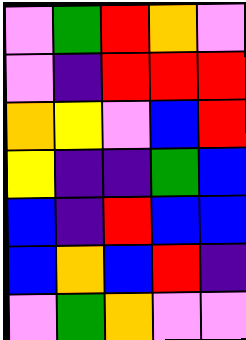[["violet", "green", "red", "orange", "violet"], ["violet", "indigo", "red", "red", "red"], ["orange", "yellow", "violet", "blue", "red"], ["yellow", "indigo", "indigo", "green", "blue"], ["blue", "indigo", "red", "blue", "blue"], ["blue", "orange", "blue", "red", "indigo"], ["violet", "green", "orange", "violet", "violet"]]